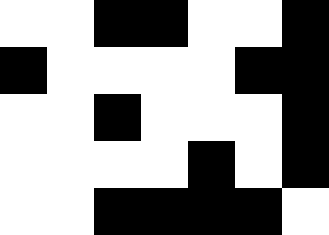[["white", "white", "black", "black", "white", "white", "black"], ["black", "white", "white", "white", "white", "black", "black"], ["white", "white", "black", "white", "white", "white", "black"], ["white", "white", "white", "white", "black", "white", "black"], ["white", "white", "black", "black", "black", "black", "white"]]